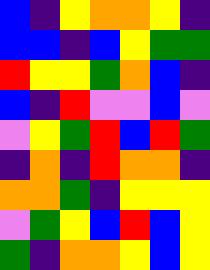[["blue", "indigo", "yellow", "orange", "orange", "yellow", "indigo"], ["blue", "blue", "indigo", "blue", "yellow", "green", "green"], ["red", "yellow", "yellow", "green", "orange", "blue", "indigo"], ["blue", "indigo", "red", "violet", "violet", "blue", "violet"], ["violet", "yellow", "green", "red", "blue", "red", "green"], ["indigo", "orange", "indigo", "red", "orange", "orange", "indigo"], ["orange", "orange", "green", "indigo", "yellow", "yellow", "yellow"], ["violet", "green", "yellow", "blue", "red", "blue", "yellow"], ["green", "indigo", "orange", "orange", "yellow", "blue", "yellow"]]